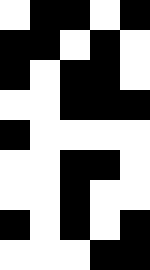[["white", "black", "black", "white", "black"], ["black", "black", "white", "black", "white"], ["black", "white", "black", "black", "white"], ["white", "white", "black", "black", "black"], ["black", "white", "white", "white", "white"], ["white", "white", "black", "black", "white"], ["white", "white", "black", "white", "white"], ["black", "white", "black", "white", "black"], ["white", "white", "white", "black", "black"]]